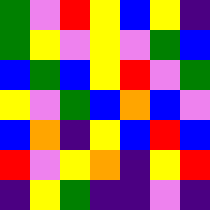[["green", "violet", "red", "yellow", "blue", "yellow", "indigo"], ["green", "yellow", "violet", "yellow", "violet", "green", "blue"], ["blue", "green", "blue", "yellow", "red", "violet", "green"], ["yellow", "violet", "green", "blue", "orange", "blue", "violet"], ["blue", "orange", "indigo", "yellow", "blue", "red", "blue"], ["red", "violet", "yellow", "orange", "indigo", "yellow", "red"], ["indigo", "yellow", "green", "indigo", "indigo", "violet", "indigo"]]